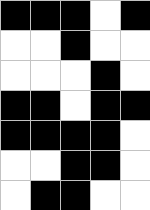[["black", "black", "black", "white", "black"], ["white", "white", "black", "white", "white"], ["white", "white", "white", "black", "white"], ["black", "black", "white", "black", "black"], ["black", "black", "black", "black", "white"], ["white", "white", "black", "black", "white"], ["white", "black", "black", "white", "white"]]